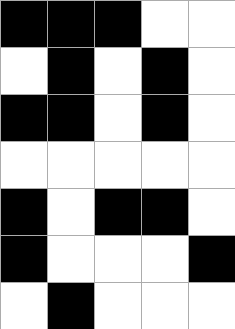[["black", "black", "black", "white", "white"], ["white", "black", "white", "black", "white"], ["black", "black", "white", "black", "white"], ["white", "white", "white", "white", "white"], ["black", "white", "black", "black", "white"], ["black", "white", "white", "white", "black"], ["white", "black", "white", "white", "white"]]